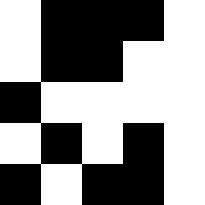[["white", "black", "black", "black", "white"], ["white", "black", "black", "white", "white"], ["black", "white", "white", "white", "white"], ["white", "black", "white", "black", "white"], ["black", "white", "black", "black", "white"]]